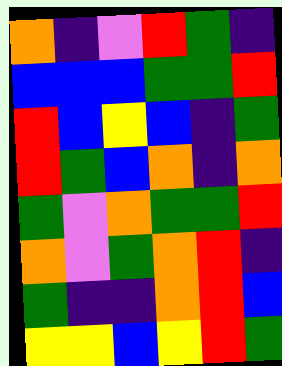[["orange", "indigo", "violet", "red", "green", "indigo"], ["blue", "blue", "blue", "green", "green", "red"], ["red", "blue", "yellow", "blue", "indigo", "green"], ["red", "green", "blue", "orange", "indigo", "orange"], ["green", "violet", "orange", "green", "green", "red"], ["orange", "violet", "green", "orange", "red", "indigo"], ["green", "indigo", "indigo", "orange", "red", "blue"], ["yellow", "yellow", "blue", "yellow", "red", "green"]]